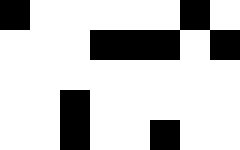[["black", "white", "white", "white", "white", "white", "black", "white"], ["white", "white", "white", "black", "black", "black", "white", "black"], ["white", "white", "white", "white", "white", "white", "white", "white"], ["white", "white", "black", "white", "white", "white", "white", "white"], ["white", "white", "black", "white", "white", "black", "white", "white"]]